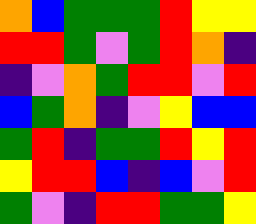[["orange", "blue", "green", "green", "green", "red", "yellow", "yellow"], ["red", "red", "green", "violet", "green", "red", "orange", "indigo"], ["indigo", "violet", "orange", "green", "red", "red", "violet", "red"], ["blue", "green", "orange", "indigo", "violet", "yellow", "blue", "blue"], ["green", "red", "indigo", "green", "green", "red", "yellow", "red"], ["yellow", "red", "red", "blue", "indigo", "blue", "violet", "red"], ["green", "violet", "indigo", "red", "red", "green", "green", "yellow"]]